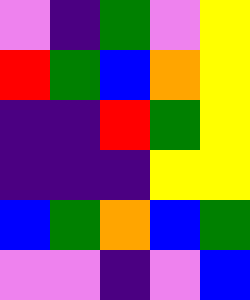[["violet", "indigo", "green", "violet", "yellow"], ["red", "green", "blue", "orange", "yellow"], ["indigo", "indigo", "red", "green", "yellow"], ["indigo", "indigo", "indigo", "yellow", "yellow"], ["blue", "green", "orange", "blue", "green"], ["violet", "violet", "indigo", "violet", "blue"]]